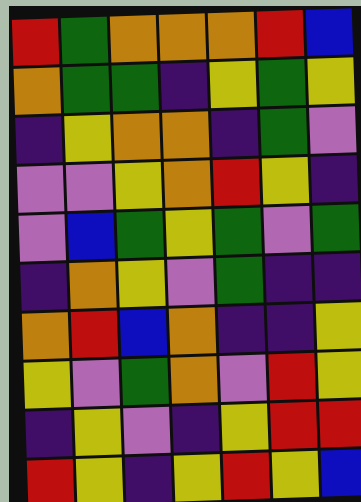[["red", "green", "orange", "orange", "orange", "red", "blue"], ["orange", "green", "green", "indigo", "yellow", "green", "yellow"], ["indigo", "yellow", "orange", "orange", "indigo", "green", "violet"], ["violet", "violet", "yellow", "orange", "red", "yellow", "indigo"], ["violet", "blue", "green", "yellow", "green", "violet", "green"], ["indigo", "orange", "yellow", "violet", "green", "indigo", "indigo"], ["orange", "red", "blue", "orange", "indigo", "indigo", "yellow"], ["yellow", "violet", "green", "orange", "violet", "red", "yellow"], ["indigo", "yellow", "violet", "indigo", "yellow", "red", "red"], ["red", "yellow", "indigo", "yellow", "red", "yellow", "blue"]]